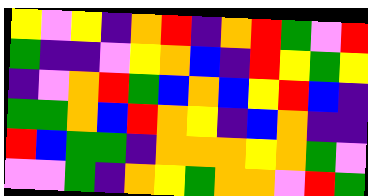[["yellow", "violet", "yellow", "indigo", "orange", "red", "indigo", "orange", "red", "green", "violet", "red"], ["green", "indigo", "indigo", "violet", "yellow", "orange", "blue", "indigo", "red", "yellow", "green", "yellow"], ["indigo", "violet", "orange", "red", "green", "blue", "orange", "blue", "yellow", "red", "blue", "indigo"], ["green", "green", "orange", "blue", "red", "orange", "yellow", "indigo", "blue", "orange", "indigo", "indigo"], ["red", "blue", "green", "green", "indigo", "orange", "orange", "orange", "yellow", "orange", "green", "violet"], ["violet", "violet", "green", "indigo", "orange", "yellow", "green", "orange", "orange", "violet", "red", "green"]]